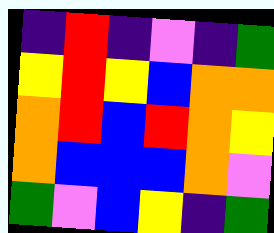[["indigo", "red", "indigo", "violet", "indigo", "green"], ["yellow", "red", "yellow", "blue", "orange", "orange"], ["orange", "red", "blue", "red", "orange", "yellow"], ["orange", "blue", "blue", "blue", "orange", "violet"], ["green", "violet", "blue", "yellow", "indigo", "green"]]